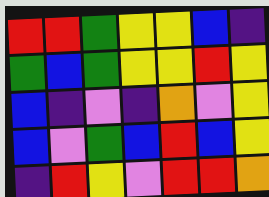[["red", "red", "green", "yellow", "yellow", "blue", "indigo"], ["green", "blue", "green", "yellow", "yellow", "red", "yellow"], ["blue", "indigo", "violet", "indigo", "orange", "violet", "yellow"], ["blue", "violet", "green", "blue", "red", "blue", "yellow"], ["indigo", "red", "yellow", "violet", "red", "red", "orange"]]